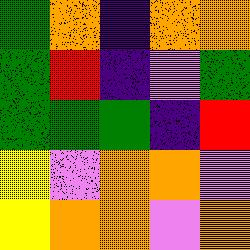[["green", "orange", "indigo", "orange", "orange"], ["green", "red", "indigo", "violet", "green"], ["green", "green", "green", "indigo", "red"], ["yellow", "violet", "orange", "orange", "violet"], ["yellow", "orange", "orange", "violet", "orange"]]